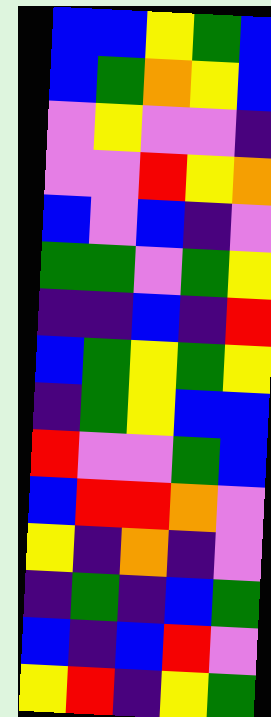[["blue", "blue", "yellow", "green", "blue"], ["blue", "green", "orange", "yellow", "blue"], ["violet", "yellow", "violet", "violet", "indigo"], ["violet", "violet", "red", "yellow", "orange"], ["blue", "violet", "blue", "indigo", "violet"], ["green", "green", "violet", "green", "yellow"], ["indigo", "indigo", "blue", "indigo", "red"], ["blue", "green", "yellow", "green", "yellow"], ["indigo", "green", "yellow", "blue", "blue"], ["red", "violet", "violet", "green", "blue"], ["blue", "red", "red", "orange", "violet"], ["yellow", "indigo", "orange", "indigo", "violet"], ["indigo", "green", "indigo", "blue", "green"], ["blue", "indigo", "blue", "red", "violet"], ["yellow", "red", "indigo", "yellow", "green"]]